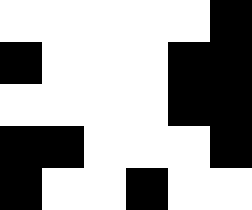[["white", "white", "white", "white", "white", "black"], ["black", "white", "white", "white", "black", "black"], ["white", "white", "white", "white", "black", "black"], ["black", "black", "white", "white", "white", "black"], ["black", "white", "white", "black", "white", "white"]]